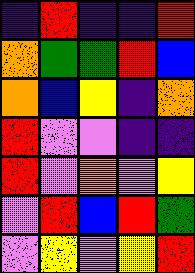[["indigo", "red", "indigo", "indigo", "red"], ["orange", "green", "green", "red", "blue"], ["orange", "blue", "yellow", "indigo", "orange"], ["red", "violet", "violet", "indigo", "indigo"], ["red", "violet", "orange", "violet", "yellow"], ["violet", "red", "blue", "red", "green"], ["violet", "yellow", "violet", "yellow", "red"]]